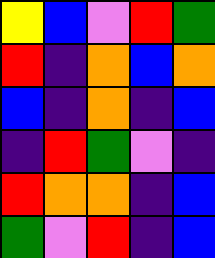[["yellow", "blue", "violet", "red", "green"], ["red", "indigo", "orange", "blue", "orange"], ["blue", "indigo", "orange", "indigo", "blue"], ["indigo", "red", "green", "violet", "indigo"], ["red", "orange", "orange", "indigo", "blue"], ["green", "violet", "red", "indigo", "blue"]]